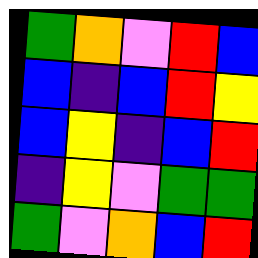[["green", "orange", "violet", "red", "blue"], ["blue", "indigo", "blue", "red", "yellow"], ["blue", "yellow", "indigo", "blue", "red"], ["indigo", "yellow", "violet", "green", "green"], ["green", "violet", "orange", "blue", "red"]]